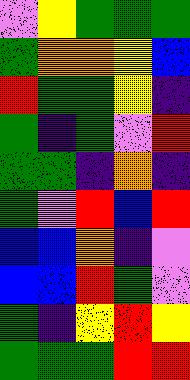[["violet", "yellow", "green", "green", "green"], ["green", "orange", "orange", "yellow", "blue"], ["red", "green", "green", "yellow", "indigo"], ["green", "indigo", "green", "violet", "red"], ["green", "green", "indigo", "orange", "indigo"], ["green", "violet", "red", "blue", "red"], ["blue", "blue", "orange", "indigo", "violet"], ["blue", "blue", "red", "green", "violet"], ["green", "indigo", "yellow", "red", "yellow"], ["green", "green", "green", "red", "red"]]